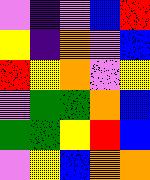[["violet", "indigo", "violet", "blue", "red"], ["yellow", "indigo", "orange", "violet", "blue"], ["red", "yellow", "orange", "violet", "yellow"], ["violet", "green", "green", "orange", "blue"], ["green", "green", "yellow", "red", "blue"], ["violet", "yellow", "blue", "orange", "orange"]]